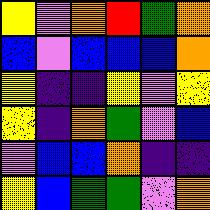[["yellow", "violet", "orange", "red", "green", "orange"], ["blue", "violet", "blue", "blue", "blue", "orange"], ["yellow", "indigo", "indigo", "yellow", "violet", "yellow"], ["yellow", "indigo", "orange", "green", "violet", "blue"], ["violet", "blue", "blue", "orange", "indigo", "indigo"], ["yellow", "blue", "green", "green", "violet", "orange"]]